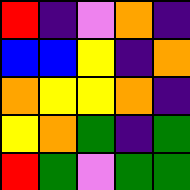[["red", "indigo", "violet", "orange", "indigo"], ["blue", "blue", "yellow", "indigo", "orange"], ["orange", "yellow", "yellow", "orange", "indigo"], ["yellow", "orange", "green", "indigo", "green"], ["red", "green", "violet", "green", "green"]]